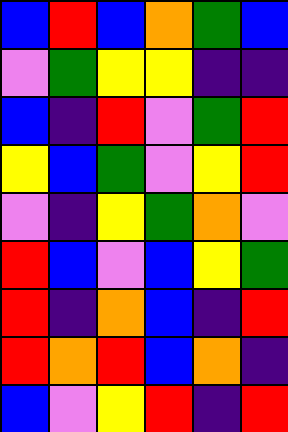[["blue", "red", "blue", "orange", "green", "blue"], ["violet", "green", "yellow", "yellow", "indigo", "indigo"], ["blue", "indigo", "red", "violet", "green", "red"], ["yellow", "blue", "green", "violet", "yellow", "red"], ["violet", "indigo", "yellow", "green", "orange", "violet"], ["red", "blue", "violet", "blue", "yellow", "green"], ["red", "indigo", "orange", "blue", "indigo", "red"], ["red", "orange", "red", "blue", "orange", "indigo"], ["blue", "violet", "yellow", "red", "indigo", "red"]]